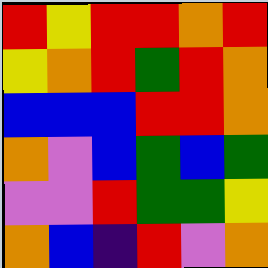[["red", "yellow", "red", "red", "orange", "red"], ["yellow", "orange", "red", "green", "red", "orange"], ["blue", "blue", "blue", "red", "red", "orange"], ["orange", "violet", "blue", "green", "blue", "green"], ["violet", "violet", "red", "green", "green", "yellow"], ["orange", "blue", "indigo", "red", "violet", "orange"]]